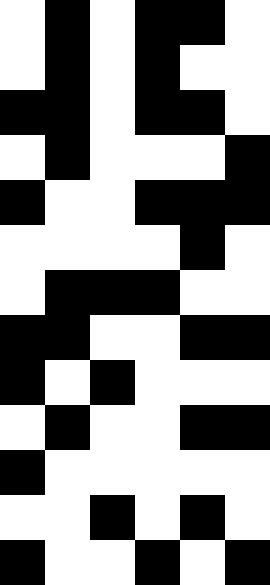[["white", "black", "white", "black", "black", "white"], ["white", "black", "white", "black", "white", "white"], ["black", "black", "white", "black", "black", "white"], ["white", "black", "white", "white", "white", "black"], ["black", "white", "white", "black", "black", "black"], ["white", "white", "white", "white", "black", "white"], ["white", "black", "black", "black", "white", "white"], ["black", "black", "white", "white", "black", "black"], ["black", "white", "black", "white", "white", "white"], ["white", "black", "white", "white", "black", "black"], ["black", "white", "white", "white", "white", "white"], ["white", "white", "black", "white", "black", "white"], ["black", "white", "white", "black", "white", "black"]]